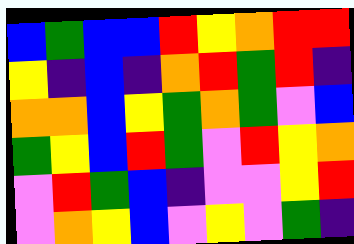[["blue", "green", "blue", "blue", "red", "yellow", "orange", "red", "red"], ["yellow", "indigo", "blue", "indigo", "orange", "red", "green", "red", "indigo"], ["orange", "orange", "blue", "yellow", "green", "orange", "green", "violet", "blue"], ["green", "yellow", "blue", "red", "green", "violet", "red", "yellow", "orange"], ["violet", "red", "green", "blue", "indigo", "violet", "violet", "yellow", "red"], ["violet", "orange", "yellow", "blue", "violet", "yellow", "violet", "green", "indigo"]]